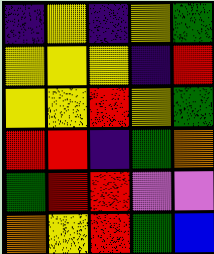[["indigo", "yellow", "indigo", "yellow", "green"], ["yellow", "yellow", "yellow", "indigo", "red"], ["yellow", "yellow", "red", "yellow", "green"], ["red", "red", "indigo", "green", "orange"], ["green", "red", "red", "violet", "violet"], ["orange", "yellow", "red", "green", "blue"]]